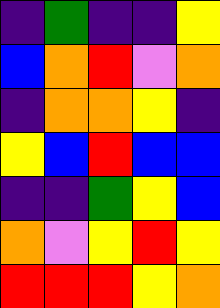[["indigo", "green", "indigo", "indigo", "yellow"], ["blue", "orange", "red", "violet", "orange"], ["indigo", "orange", "orange", "yellow", "indigo"], ["yellow", "blue", "red", "blue", "blue"], ["indigo", "indigo", "green", "yellow", "blue"], ["orange", "violet", "yellow", "red", "yellow"], ["red", "red", "red", "yellow", "orange"]]